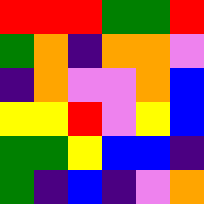[["red", "red", "red", "green", "green", "red"], ["green", "orange", "indigo", "orange", "orange", "violet"], ["indigo", "orange", "violet", "violet", "orange", "blue"], ["yellow", "yellow", "red", "violet", "yellow", "blue"], ["green", "green", "yellow", "blue", "blue", "indigo"], ["green", "indigo", "blue", "indigo", "violet", "orange"]]